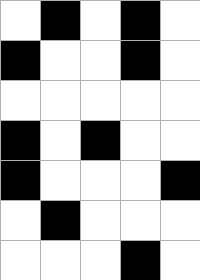[["white", "black", "white", "black", "white"], ["black", "white", "white", "black", "white"], ["white", "white", "white", "white", "white"], ["black", "white", "black", "white", "white"], ["black", "white", "white", "white", "black"], ["white", "black", "white", "white", "white"], ["white", "white", "white", "black", "white"]]